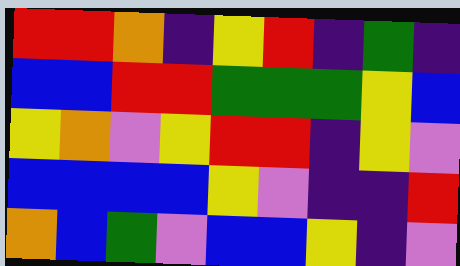[["red", "red", "orange", "indigo", "yellow", "red", "indigo", "green", "indigo"], ["blue", "blue", "red", "red", "green", "green", "green", "yellow", "blue"], ["yellow", "orange", "violet", "yellow", "red", "red", "indigo", "yellow", "violet"], ["blue", "blue", "blue", "blue", "yellow", "violet", "indigo", "indigo", "red"], ["orange", "blue", "green", "violet", "blue", "blue", "yellow", "indigo", "violet"]]